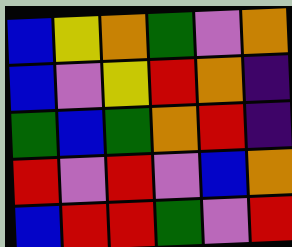[["blue", "yellow", "orange", "green", "violet", "orange"], ["blue", "violet", "yellow", "red", "orange", "indigo"], ["green", "blue", "green", "orange", "red", "indigo"], ["red", "violet", "red", "violet", "blue", "orange"], ["blue", "red", "red", "green", "violet", "red"]]